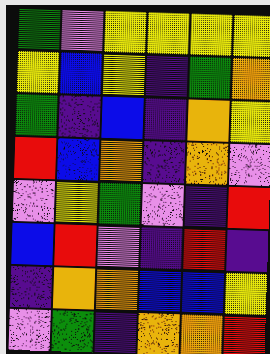[["green", "violet", "yellow", "yellow", "yellow", "yellow"], ["yellow", "blue", "yellow", "indigo", "green", "orange"], ["green", "indigo", "blue", "indigo", "orange", "yellow"], ["red", "blue", "orange", "indigo", "orange", "violet"], ["violet", "yellow", "green", "violet", "indigo", "red"], ["blue", "red", "violet", "indigo", "red", "indigo"], ["indigo", "orange", "orange", "blue", "blue", "yellow"], ["violet", "green", "indigo", "orange", "orange", "red"]]